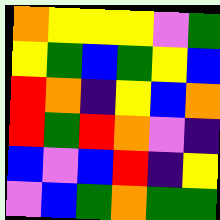[["orange", "yellow", "yellow", "yellow", "violet", "green"], ["yellow", "green", "blue", "green", "yellow", "blue"], ["red", "orange", "indigo", "yellow", "blue", "orange"], ["red", "green", "red", "orange", "violet", "indigo"], ["blue", "violet", "blue", "red", "indigo", "yellow"], ["violet", "blue", "green", "orange", "green", "green"]]